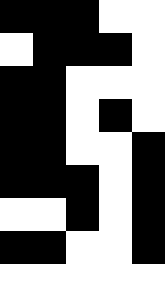[["black", "black", "black", "white", "white"], ["white", "black", "black", "black", "white"], ["black", "black", "white", "white", "white"], ["black", "black", "white", "black", "white"], ["black", "black", "white", "white", "black"], ["black", "black", "black", "white", "black"], ["white", "white", "black", "white", "black"], ["black", "black", "white", "white", "black"], ["white", "white", "white", "white", "white"]]